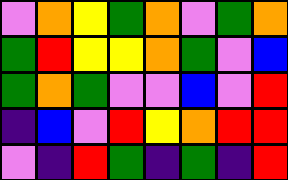[["violet", "orange", "yellow", "green", "orange", "violet", "green", "orange"], ["green", "red", "yellow", "yellow", "orange", "green", "violet", "blue"], ["green", "orange", "green", "violet", "violet", "blue", "violet", "red"], ["indigo", "blue", "violet", "red", "yellow", "orange", "red", "red"], ["violet", "indigo", "red", "green", "indigo", "green", "indigo", "red"]]